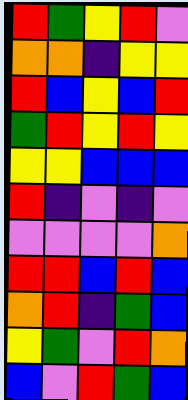[["red", "green", "yellow", "red", "violet"], ["orange", "orange", "indigo", "yellow", "yellow"], ["red", "blue", "yellow", "blue", "red"], ["green", "red", "yellow", "red", "yellow"], ["yellow", "yellow", "blue", "blue", "blue"], ["red", "indigo", "violet", "indigo", "violet"], ["violet", "violet", "violet", "violet", "orange"], ["red", "red", "blue", "red", "blue"], ["orange", "red", "indigo", "green", "blue"], ["yellow", "green", "violet", "red", "orange"], ["blue", "violet", "red", "green", "blue"]]